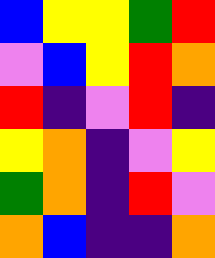[["blue", "yellow", "yellow", "green", "red"], ["violet", "blue", "yellow", "red", "orange"], ["red", "indigo", "violet", "red", "indigo"], ["yellow", "orange", "indigo", "violet", "yellow"], ["green", "orange", "indigo", "red", "violet"], ["orange", "blue", "indigo", "indigo", "orange"]]